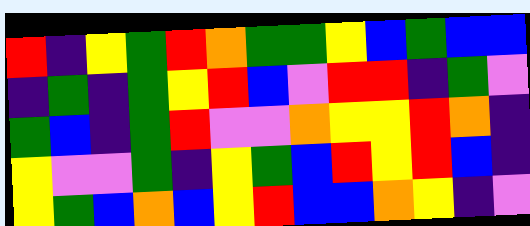[["red", "indigo", "yellow", "green", "red", "orange", "green", "green", "yellow", "blue", "green", "blue", "blue"], ["indigo", "green", "indigo", "green", "yellow", "red", "blue", "violet", "red", "red", "indigo", "green", "violet"], ["green", "blue", "indigo", "green", "red", "violet", "violet", "orange", "yellow", "yellow", "red", "orange", "indigo"], ["yellow", "violet", "violet", "green", "indigo", "yellow", "green", "blue", "red", "yellow", "red", "blue", "indigo"], ["yellow", "green", "blue", "orange", "blue", "yellow", "red", "blue", "blue", "orange", "yellow", "indigo", "violet"]]